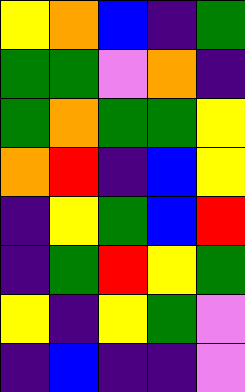[["yellow", "orange", "blue", "indigo", "green"], ["green", "green", "violet", "orange", "indigo"], ["green", "orange", "green", "green", "yellow"], ["orange", "red", "indigo", "blue", "yellow"], ["indigo", "yellow", "green", "blue", "red"], ["indigo", "green", "red", "yellow", "green"], ["yellow", "indigo", "yellow", "green", "violet"], ["indigo", "blue", "indigo", "indigo", "violet"]]